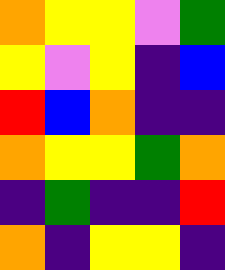[["orange", "yellow", "yellow", "violet", "green"], ["yellow", "violet", "yellow", "indigo", "blue"], ["red", "blue", "orange", "indigo", "indigo"], ["orange", "yellow", "yellow", "green", "orange"], ["indigo", "green", "indigo", "indigo", "red"], ["orange", "indigo", "yellow", "yellow", "indigo"]]